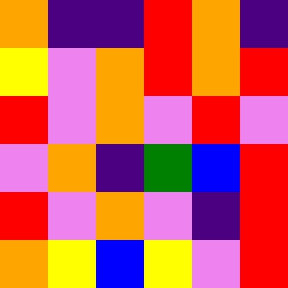[["orange", "indigo", "indigo", "red", "orange", "indigo"], ["yellow", "violet", "orange", "red", "orange", "red"], ["red", "violet", "orange", "violet", "red", "violet"], ["violet", "orange", "indigo", "green", "blue", "red"], ["red", "violet", "orange", "violet", "indigo", "red"], ["orange", "yellow", "blue", "yellow", "violet", "red"]]